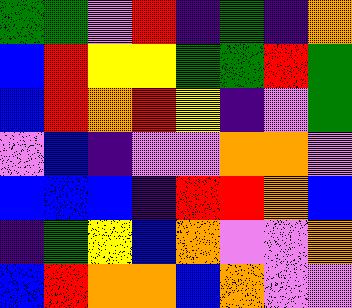[["green", "green", "violet", "red", "indigo", "green", "indigo", "orange"], ["blue", "red", "yellow", "yellow", "green", "green", "red", "green"], ["blue", "red", "orange", "red", "yellow", "indigo", "violet", "green"], ["violet", "blue", "indigo", "violet", "violet", "orange", "orange", "violet"], ["blue", "blue", "blue", "indigo", "red", "red", "orange", "blue"], ["indigo", "green", "yellow", "blue", "orange", "violet", "violet", "orange"], ["blue", "red", "orange", "orange", "blue", "orange", "violet", "violet"]]